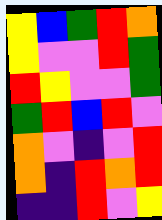[["yellow", "blue", "green", "red", "orange"], ["yellow", "violet", "violet", "red", "green"], ["red", "yellow", "violet", "violet", "green"], ["green", "red", "blue", "red", "violet"], ["orange", "violet", "indigo", "violet", "red"], ["orange", "indigo", "red", "orange", "red"], ["indigo", "indigo", "red", "violet", "yellow"]]